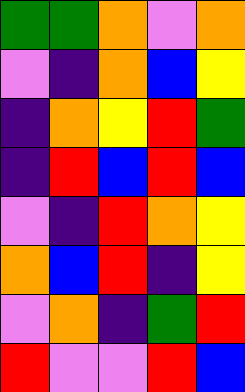[["green", "green", "orange", "violet", "orange"], ["violet", "indigo", "orange", "blue", "yellow"], ["indigo", "orange", "yellow", "red", "green"], ["indigo", "red", "blue", "red", "blue"], ["violet", "indigo", "red", "orange", "yellow"], ["orange", "blue", "red", "indigo", "yellow"], ["violet", "orange", "indigo", "green", "red"], ["red", "violet", "violet", "red", "blue"]]